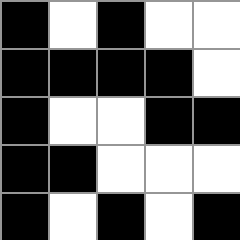[["black", "white", "black", "white", "white"], ["black", "black", "black", "black", "white"], ["black", "white", "white", "black", "black"], ["black", "black", "white", "white", "white"], ["black", "white", "black", "white", "black"]]